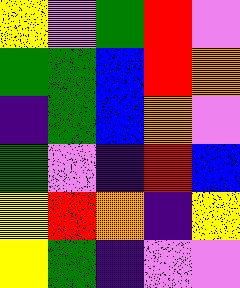[["yellow", "violet", "green", "red", "violet"], ["green", "green", "blue", "red", "orange"], ["indigo", "green", "blue", "orange", "violet"], ["green", "violet", "indigo", "red", "blue"], ["yellow", "red", "orange", "indigo", "yellow"], ["yellow", "green", "indigo", "violet", "violet"]]